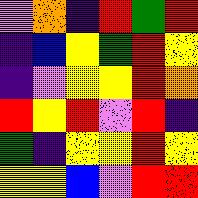[["violet", "orange", "indigo", "red", "green", "red"], ["indigo", "blue", "yellow", "green", "red", "yellow"], ["indigo", "violet", "yellow", "yellow", "red", "orange"], ["red", "yellow", "red", "violet", "red", "indigo"], ["green", "indigo", "yellow", "yellow", "red", "yellow"], ["yellow", "yellow", "blue", "violet", "red", "red"]]